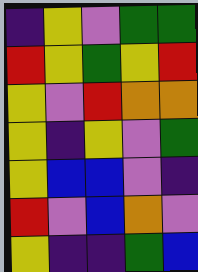[["indigo", "yellow", "violet", "green", "green"], ["red", "yellow", "green", "yellow", "red"], ["yellow", "violet", "red", "orange", "orange"], ["yellow", "indigo", "yellow", "violet", "green"], ["yellow", "blue", "blue", "violet", "indigo"], ["red", "violet", "blue", "orange", "violet"], ["yellow", "indigo", "indigo", "green", "blue"]]